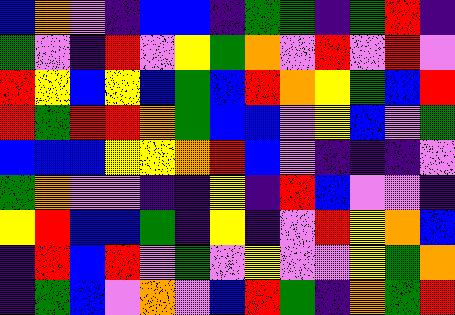[["blue", "orange", "violet", "indigo", "blue", "blue", "indigo", "green", "green", "indigo", "green", "red", "indigo"], ["green", "violet", "indigo", "red", "violet", "yellow", "green", "orange", "violet", "red", "violet", "red", "violet"], ["red", "yellow", "blue", "yellow", "blue", "green", "blue", "red", "orange", "yellow", "green", "blue", "red"], ["red", "green", "red", "red", "orange", "green", "blue", "blue", "violet", "yellow", "blue", "violet", "green"], ["blue", "blue", "blue", "yellow", "yellow", "orange", "red", "blue", "violet", "indigo", "indigo", "indigo", "violet"], ["green", "orange", "violet", "violet", "indigo", "indigo", "yellow", "indigo", "red", "blue", "violet", "violet", "indigo"], ["yellow", "red", "blue", "blue", "green", "indigo", "yellow", "indigo", "violet", "red", "yellow", "orange", "blue"], ["indigo", "red", "blue", "red", "violet", "green", "violet", "yellow", "violet", "violet", "yellow", "green", "orange"], ["indigo", "green", "blue", "violet", "orange", "violet", "blue", "red", "green", "indigo", "orange", "green", "red"]]